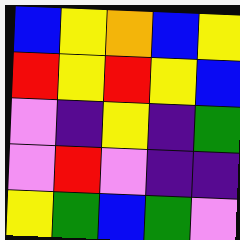[["blue", "yellow", "orange", "blue", "yellow"], ["red", "yellow", "red", "yellow", "blue"], ["violet", "indigo", "yellow", "indigo", "green"], ["violet", "red", "violet", "indigo", "indigo"], ["yellow", "green", "blue", "green", "violet"]]